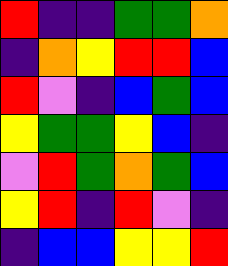[["red", "indigo", "indigo", "green", "green", "orange"], ["indigo", "orange", "yellow", "red", "red", "blue"], ["red", "violet", "indigo", "blue", "green", "blue"], ["yellow", "green", "green", "yellow", "blue", "indigo"], ["violet", "red", "green", "orange", "green", "blue"], ["yellow", "red", "indigo", "red", "violet", "indigo"], ["indigo", "blue", "blue", "yellow", "yellow", "red"]]